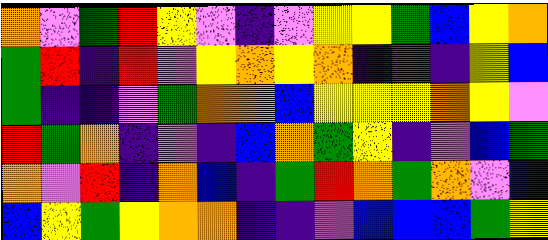[["orange", "violet", "green", "red", "yellow", "violet", "indigo", "violet", "yellow", "yellow", "green", "blue", "yellow", "orange"], ["green", "red", "indigo", "red", "violet", "yellow", "orange", "yellow", "orange", "indigo", "green", "indigo", "yellow", "blue"], ["green", "indigo", "indigo", "violet", "green", "orange", "orange", "blue", "yellow", "yellow", "yellow", "orange", "yellow", "violet"], ["red", "green", "orange", "indigo", "violet", "indigo", "blue", "orange", "green", "yellow", "indigo", "violet", "blue", "green"], ["orange", "violet", "red", "indigo", "orange", "blue", "indigo", "green", "red", "orange", "green", "orange", "violet", "blue"], ["blue", "yellow", "green", "yellow", "orange", "orange", "indigo", "indigo", "violet", "blue", "blue", "blue", "green", "yellow"]]